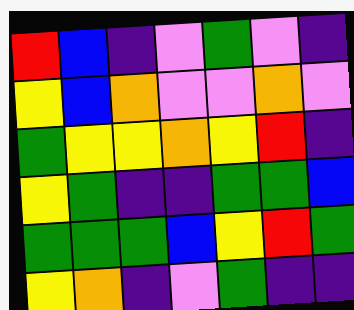[["red", "blue", "indigo", "violet", "green", "violet", "indigo"], ["yellow", "blue", "orange", "violet", "violet", "orange", "violet"], ["green", "yellow", "yellow", "orange", "yellow", "red", "indigo"], ["yellow", "green", "indigo", "indigo", "green", "green", "blue"], ["green", "green", "green", "blue", "yellow", "red", "green"], ["yellow", "orange", "indigo", "violet", "green", "indigo", "indigo"]]